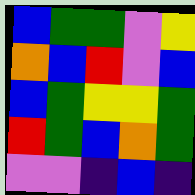[["blue", "green", "green", "violet", "yellow"], ["orange", "blue", "red", "violet", "blue"], ["blue", "green", "yellow", "yellow", "green"], ["red", "green", "blue", "orange", "green"], ["violet", "violet", "indigo", "blue", "indigo"]]